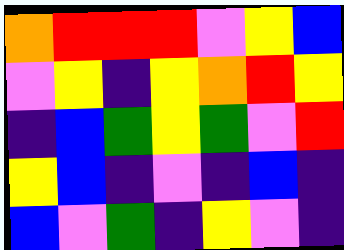[["orange", "red", "red", "red", "violet", "yellow", "blue"], ["violet", "yellow", "indigo", "yellow", "orange", "red", "yellow"], ["indigo", "blue", "green", "yellow", "green", "violet", "red"], ["yellow", "blue", "indigo", "violet", "indigo", "blue", "indigo"], ["blue", "violet", "green", "indigo", "yellow", "violet", "indigo"]]